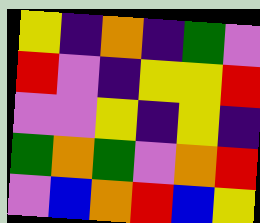[["yellow", "indigo", "orange", "indigo", "green", "violet"], ["red", "violet", "indigo", "yellow", "yellow", "red"], ["violet", "violet", "yellow", "indigo", "yellow", "indigo"], ["green", "orange", "green", "violet", "orange", "red"], ["violet", "blue", "orange", "red", "blue", "yellow"]]